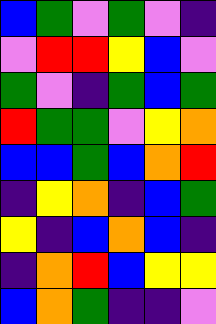[["blue", "green", "violet", "green", "violet", "indigo"], ["violet", "red", "red", "yellow", "blue", "violet"], ["green", "violet", "indigo", "green", "blue", "green"], ["red", "green", "green", "violet", "yellow", "orange"], ["blue", "blue", "green", "blue", "orange", "red"], ["indigo", "yellow", "orange", "indigo", "blue", "green"], ["yellow", "indigo", "blue", "orange", "blue", "indigo"], ["indigo", "orange", "red", "blue", "yellow", "yellow"], ["blue", "orange", "green", "indigo", "indigo", "violet"]]